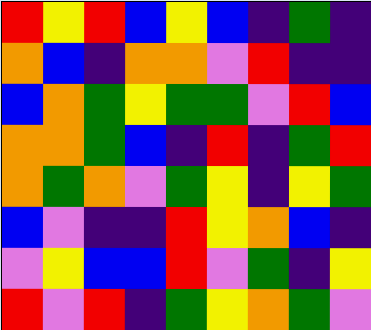[["red", "yellow", "red", "blue", "yellow", "blue", "indigo", "green", "indigo"], ["orange", "blue", "indigo", "orange", "orange", "violet", "red", "indigo", "indigo"], ["blue", "orange", "green", "yellow", "green", "green", "violet", "red", "blue"], ["orange", "orange", "green", "blue", "indigo", "red", "indigo", "green", "red"], ["orange", "green", "orange", "violet", "green", "yellow", "indigo", "yellow", "green"], ["blue", "violet", "indigo", "indigo", "red", "yellow", "orange", "blue", "indigo"], ["violet", "yellow", "blue", "blue", "red", "violet", "green", "indigo", "yellow"], ["red", "violet", "red", "indigo", "green", "yellow", "orange", "green", "violet"]]